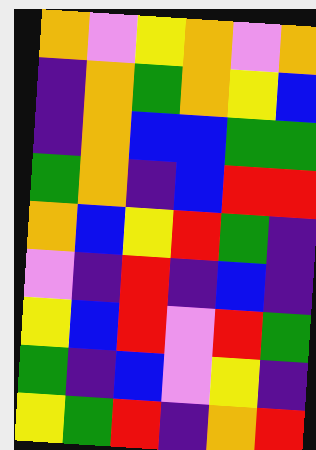[["orange", "violet", "yellow", "orange", "violet", "orange"], ["indigo", "orange", "green", "orange", "yellow", "blue"], ["indigo", "orange", "blue", "blue", "green", "green"], ["green", "orange", "indigo", "blue", "red", "red"], ["orange", "blue", "yellow", "red", "green", "indigo"], ["violet", "indigo", "red", "indigo", "blue", "indigo"], ["yellow", "blue", "red", "violet", "red", "green"], ["green", "indigo", "blue", "violet", "yellow", "indigo"], ["yellow", "green", "red", "indigo", "orange", "red"]]